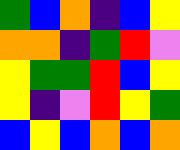[["green", "blue", "orange", "indigo", "blue", "yellow"], ["orange", "orange", "indigo", "green", "red", "violet"], ["yellow", "green", "green", "red", "blue", "yellow"], ["yellow", "indigo", "violet", "red", "yellow", "green"], ["blue", "yellow", "blue", "orange", "blue", "orange"]]